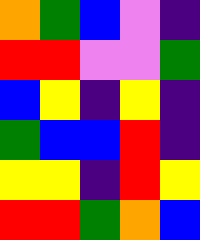[["orange", "green", "blue", "violet", "indigo"], ["red", "red", "violet", "violet", "green"], ["blue", "yellow", "indigo", "yellow", "indigo"], ["green", "blue", "blue", "red", "indigo"], ["yellow", "yellow", "indigo", "red", "yellow"], ["red", "red", "green", "orange", "blue"]]